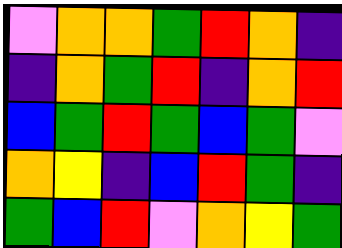[["violet", "orange", "orange", "green", "red", "orange", "indigo"], ["indigo", "orange", "green", "red", "indigo", "orange", "red"], ["blue", "green", "red", "green", "blue", "green", "violet"], ["orange", "yellow", "indigo", "blue", "red", "green", "indigo"], ["green", "blue", "red", "violet", "orange", "yellow", "green"]]